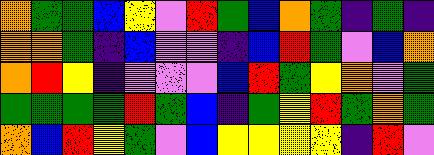[["orange", "green", "green", "blue", "yellow", "violet", "red", "green", "blue", "orange", "green", "indigo", "green", "indigo"], ["orange", "orange", "green", "indigo", "blue", "violet", "violet", "indigo", "blue", "red", "green", "violet", "blue", "orange"], ["orange", "red", "yellow", "indigo", "violet", "violet", "violet", "blue", "red", "green", "yellow", "orange", "violet", "green"], ["green", "green", "green", "green", "red", "green", "blue", "indigo", "green", "yellow", "red", "green", "orange", "green"], ["orange", "blue", "red", "yellow", "green", "violet", "blue", "yellow", "yellow", "yellow", "yellow", "indigo", "red", "violet"]]